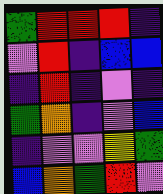[["green", "red", "red", "red", "indigo"], ["violet", "red", "indigo", "blue", "blue"], ["indigo", "red", "indigo", "violet", "indigo"], ["green", "orange", "indigo", "violet", "blue"], ["indigo", "violet", "violet", "yellow", "green"], ["blue", "orange", "green", "red", "violet"]]